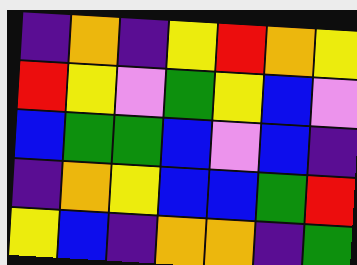[["indigo", "orange", "indigo", "yellow", "red", "orange", "yellow"], ["red", "yellow", "violet", "green", "yellow", "blue", "violet"], ["blue", "green", "green", "blue", "violet", "blue", "indigo"], ["indigo", "orange", "yellow", "blue", "blue", "green", "red"], ["yellow", "blue", "indigo", "orange", "orange", "indigo", "green"]]